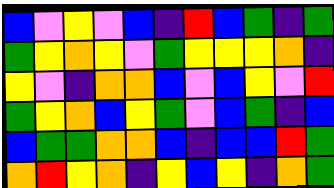[["blue", "violet", "yellow", "violet", "blue", "indigo", "red", "blue", "green", "indigo", "green"], ["green", "yellow", "orange", "yellow", "violet", "green", "yellow", "yellow", "yellow", "orange", "indigo"], ["yellow", "violet", "indigo", "orange", "orange", "blue", "violet", "blue", "yellow", "violet", "red"], ["green", "yellow", "orange", "blue", "yellow", "green", "violet", "blue", "green", "indigo", "blue"], ["blue", "green", "green", "orange", "orange", "blue", "indigo", "blue", "blue", "red", "green"], ["orange", "red", "yellow", "orange", "indigo", "yellow", "blue", "yellow", "indigo", "orange", "green"]]